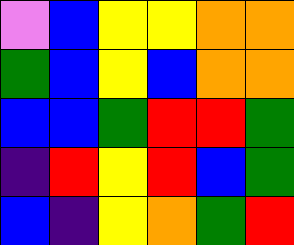[["violet", "blue", "yellow", "yellow", "orange", "orange"], ["green", "blue", "yellow", "blue", "orange", "orange"], ["blue", "blue", "green", "red", "red", "green"], ["indigo", "red", "yellow", "red", "blue", "green"], ["blue", "indigo", "yellow", "orange", "green", "red"]]